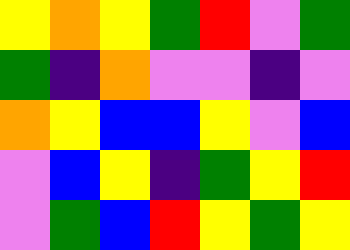[["yellow", "orange", "yellow", "green", "red", "violet", "green"], ["green", "indigo", "orange", "violet", "violet", "indigo", "violet"], ["orange", "yellow", "blue", "blue", "yellow", "violet", "blue"], ["violet", "blue", "yellow", "indigo", "green", "yellow", "red"], ["violet", "green", "blue", "red", "yellow", "green", "yellow"]]